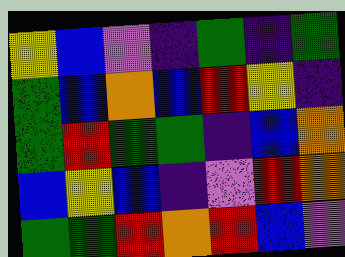[["yellow", "blue", "violet", "indigo", "green", "indigo", "green"], ["green", "blue", "orange", "blue", "red", "yellow", "indigo"], ["green", "red", "green", "green", "indigo", "blue", "orange"], ["blue", "yellow", "blue", "indigo", "violet", "red", "orange"], ["green", "green", "red", "orange", "red", "blue", "violet"]]